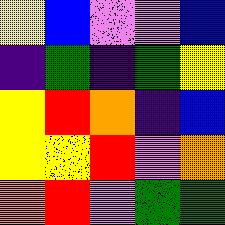[["yellow", "blue", "violet", "violet", "blue"], ["indigo", "green", "indigo", "green", "yellow"], ["yellow", "red", "orange", "indigo", "blue"], ["yellow", "yellow", "red", "violet", "orange"], ["orange", "red", "violet", "green", "green"]]